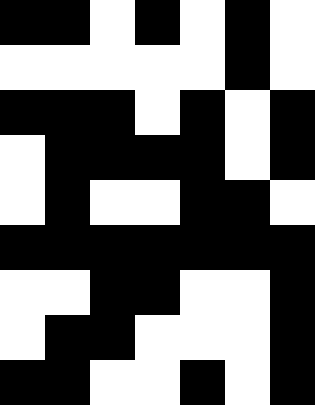[["black", "black", "white", "black", "white", "black", "white"], ["white", "white", "white", "white", "white", "black", "white"], ["black", "black", "black", "white", "black", "white", "black"], ["white", "black", "black", "black", "black", "white", "black"], ["white", "black", "white", "white", "black", "black", "white"], ["black", "black", "black", "black", "black", "black", "black"], ["white", "white", "black", "black", "white", "white", "black"], ["white", "black", "black", "white", "white", "white", "black"], ["black", "black", "white", "white", "black", "white", "black"]]